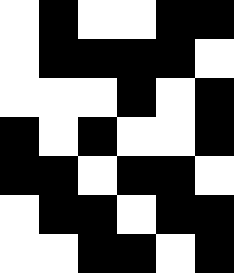[["white", "black", "white", "white", "black", "black"], ["white", "black", "black", "black", "black", "white"], ["white", "white", "white", "black", "white", "black"], ["black", "white", "black", "white", "white", "black"], ["black", "black", "white", "black", "black", "white"], ["white", "black", "black", "white", "black", "black"], ["white", "white", "black", "black", "white", "black"]]